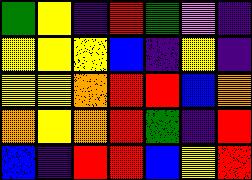[["green", "yellow", "indigo", "red", "green", "violet", "indigo"], ["yellow", "yellow", "yellow", "blue", "indigo", "yellow", "indigo"], ["yellow", "yellow", "orange", "red", "red", "blue", "orange"], ["orange", "yellow", "orange", "red", "green", "indigo", "red"], ["blue", "indigo", "red", "red", "blue", "yellow", "red"]]